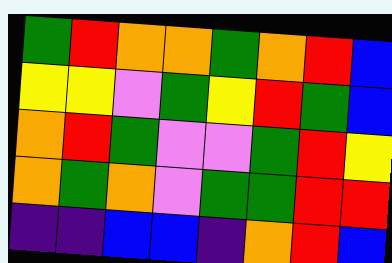[["green", "red", "orange", "orange", "green", "orange", "red", "blue"], ["yellow", "yellow", "violet", "green", "yellow", "red", "green", "blue"], ["orange", "red", "green", "violet", "violet", "green", "red", "yellow"], ["orange", "green", "orange", "violet", "green", "green", "red", "red"], ["indigo", "indigo", "blue", "blue", "indigo", "orange", "red", "blue"]]